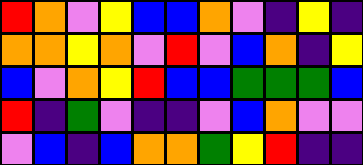[["red", "orange", "violet", "yellow", "blue", "blue", "orange", "violet", "indigo", "yellow", "indigo"], ["orange", "orange", "yellow", "orange", "violet", "red", "violet", "blue", "orange", "indigo", "yellow"], ["blue", "violet", "orange", "yellow", "red", "blue", "blue", "green", "green", "green", "blue"], ["red", "indigo", "green", "violet", "indigo", "indigo", "violet", "blue", "orange", "violet", "violet"], ["violet", "blue", "indigo", "blue", "orange", "orange", "green", "yellow", "red", "indigo", "indigo"]]